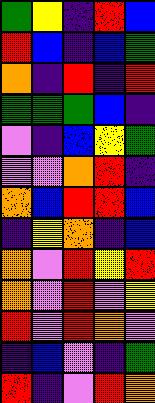[["green", "yellow", "indigo", "red", "blue"], ["red", "blue", "indigo", "blue", "green"], ["orange", "indigo", "red", "indigo", "red"], ["green", "green", "green", "blue", "indigo"], ["violet", "indigo", "blue", "yellow", "green"], ["violet", "violet", "orange", "red", "indigo"], ["orange", "blue", "red", "red", "blue"], ["indigo", "yellow", "orange", "indigo", "blue"], ["orange", "violet", "red", "yellow", "red"], ["orange", "violet", "red", "violet", "yellow"], ["red", "violet", "red", "orange", "violet"], ["indigo", "blue", "violet", "indigo", "green"], ["red", "indigo", "violet", "red", "orange"]]